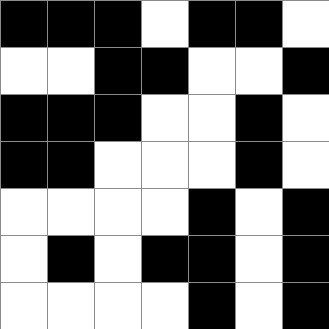[["black", "black", "black", "white", "black", "black", "white"], ["white", "white", "black", "black", "white", "white", "black"], ["black", "black", "black", "white", "white", "black", "white"], ["black", "black", "white", "white", "white", "black", "white"], ["white", "white", "white", "white", "black", "white", "black"], ["white", "black", "white", "black", "black", "white", "black"], ["white", "white", "white", "white", "black", "white", "black"]]